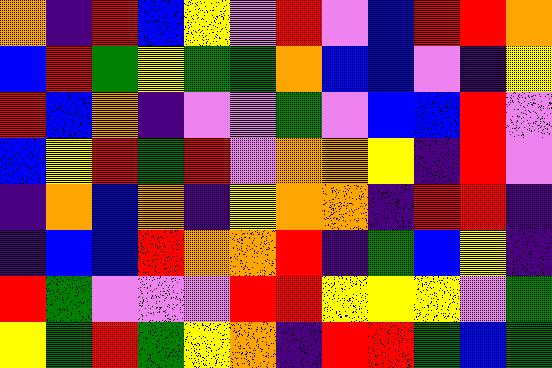[["orange", "indigo", "red", "blue", "yellow", "violet", "red", "violet", "blue", "red", "red", "orange"], ["blue", "red", "green", "yellow", "green", "green", "orange", "blue", "blue", "violet", "indigo", "yellow"], ["red", "blue", "orange", "indigo", "violet", "violet", "green", "violet", "blue", "blue", "red", "violet"], ["blue", "yellow", "red", "green", "red", "violet", "orange", "orange", "yellow", "indigo", "red", "violet"], ["indigo", "orange", "blue", "orange", "indigo", "yellow", "orange", "orange", "indigo", "red", "red", "indigo"], ["indigo", "blue", "blue", "red", "orange", "orange", "red", "indigo", "green", "blue", "yellow", "indigo"], ["red", "green", "violet", "violet", "violet", "red", "red", "yellow", "yellow", "yellow", "violet", "green"], ["yellow", "green", "red", "green", "yellow", "orange", "indigo", "red", "red", "green", "blue", "green"]]